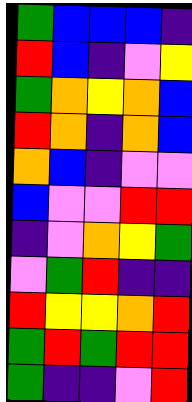[["green", "blue", "blue", "blue", "indigo"], ["red", "blue", "indigo", "violet", "yellow"], ["green", "orange", "yellow", "orange", "blue"], ["red", "orange", "indigo", "orange", "blue"], ["orange", "blue", "indigo", "violet", "violet"], ["blue", "violet", "violet", "red", "red"], ["indigo", "violet", "orange", "yellow", "green"], ["violet", "green", "red", "indigo", "indigo"], ["red", "yellow", "yellow", "orange", "red"], ["green", "red", "green", "red", "red"], ["green", "indigo", "indigo", "violet", "red"]]